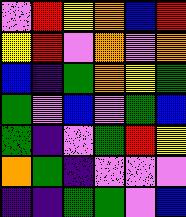[["violet", "red", "yellow", "orange", "blue", "red"], ["yellow", "red", "violet", "orange", "violet", "orange"], ["blue", "indigo", "green", "orange", "yellow", "green"], ["green", "violet", "blue", "violet", "green", "blue"], ["green", "indigo", "violet", "green", "red", "yellow"], ["orange", "green", "indigo", "violet", "violet", "violet"], ["indigo", "indigo", "green", "green", "violet", "blue"]]